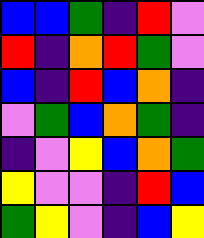[["blue", "blue", "green", "indigo", "red", "violet"], ["red", "indigo", "orange", "red", "green", "violet"], ["blue", "indigo", "red", "blue", "orange", "indigo"], ["violet", "green", "blue", "orange", "green", "indigo"], ["indigo", "violet", "yellow", "blue", "orange", "green"], ["yellow", "violet", "violet", "indigo", "red", "blue"], ["green", "yellow", "violet", "indigo", "blue", "yellow"]]